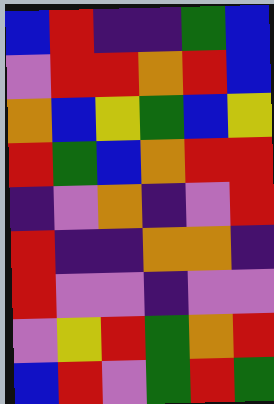[["blue", "red", "indigo", "indigo", "green", "blue"], ["violet", "red", "red", "orange", "red", "blue"], ["orange", "blue", "yellow", "green", "blue", "yellow"], ["red", "green", "blue", "orange", "red", "red"], ["indigo", "violet", "orange", "indigo", "violet", "red"], ["red", "indigo", "indigo", "orange", "orange", "indigo"], ["red", "violet", "violet", "indigo", "violet", "violet"], ["violet", "yellow", "red", "green", "orange", "red"], ["blue", "red", "violet", "green", "red", "green"]]